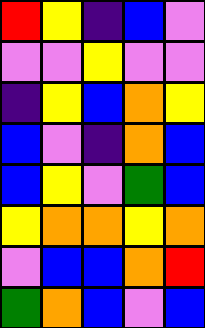[["red", "yellow", "indigo", "blue", "violet"], ["violet", "violet", "yellow", "violet", "violet"], ["indigo", "yellow", "blue", "orange", "yellow"], ["blue", "violet", "indigo", "orange", "blue"], ["blue", "yellow", "violet", "green", "blue"], ["yellow", "orange", "orange", "yellow", "orange"], ["violet", "blue", "blue", "orange", "red"], ["green", "orange", "blue", "violet", "blue"]]